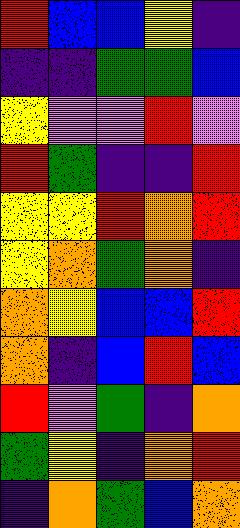[["red", "blue", "blue", "yellow", "indigo"], ["indigo", "indigo", "green", "green", "blue"], ["yellow", "violet", "violet", "red", "violet"], ["red", "green", "indigo", "indigo", "red"], ["yellow", "yellow", "red", "orange", "red"], ["yellow", "orange", "green", "orange", "indigo"], ["orange", "yellow", "blue", "blue", "red"], ["orange", "indigo", "blue", "red", "blue"], ["red", "violet", "green", "indigo", "orange"], ["green", "yellow", "indigo", "orange", "red"], ["indigo", "orange", "green", "blue", "orange"]]